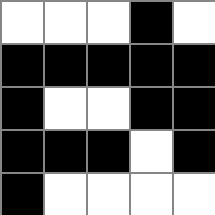[["white", "white", "white", "black", "white"], ["black", "black", "black", "black", "black"], ["black", "white", "white", "black", "black"], ["black", "black", "black", "white", "black"], ["black", "white", "white", "white", "white"]]